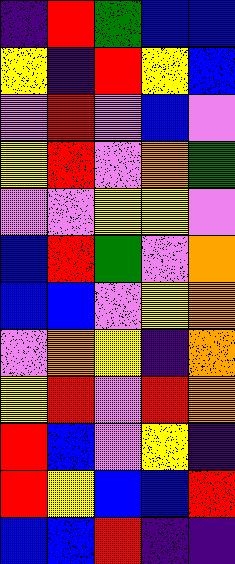[["indigo", "red", "green", "blue", "blue"], ["yellow", "indigo", "red", "yellow", "blue"], ["violet", "red", "violet", "blue", "violet"], ["yellow", "red", "violet", "orange", "green"], ["violet", "violet", "yellow", "yellow", "violet"], ["blue", "red", "green", "violet", "orange"], ["blue", "blue", "violet", "yellow", "orange"], ["violet", "orange", "yellow", "indigo", "orange"], ["yellow", "red", "violet", "red", "orange"], ["red", "blue", "violet", "yellow", "indigo"], ["red", "yellow", "blue", "blue", "red"], ["blue", "blue", "red", "indigo", "indigo"]]